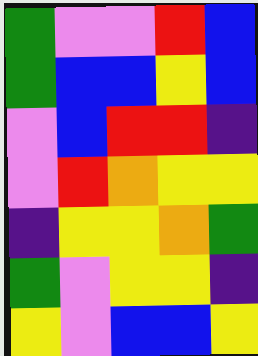[["green", "violet", "violet", "red", "blue"], ["green", "blue", "blue", "yellow", "blue"], ["violet", "blue", "red", "red", "indigo"], ["violet", "red", "orange", "yellow", "yellow"], ["indigo", "yellow", "yellow", "orange", "green"], ["green", "violet", "yellow", "yellow", "indigo"], ["yellow", "violet", "blue", "blue", "yellow"]]